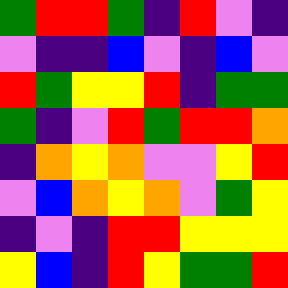[["green", "red", "red", "green", "indigo", "red", "violet", "indigo"], ["violet", "indigo", "indigo", "blue", "violet", "indigo", "blue", "violet"], ["red", "green", "yellow", "yellow", "red", "indigo", "green", "green"], ["green", "indigo", "violet", "red", "green", "red", "red", "orange"], ["indigo", "orange", "yellow", "orange", "violet", "violet", "yellow", "red"], ["violet", "blue", "orange", "yellow", "orange", "violet", "green", "yellow"], ["indigo", "violet", "indigo", "red", "red", "yellow", "yellow", "yellow"], ["yellow", "blue", "indigo", "red", "yellow", "green", "green", "red"]]